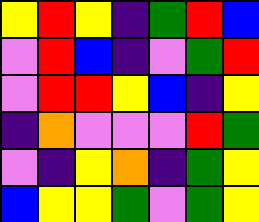[["yellow", "red", "yellow", "indigo", "green", "red", "blue"], ["violet", "red", "blue", "indigo", "violet", "green", "red"], ["violet", "red", "red", "yellow", "blue", "indigo", "yellow"], ["indigo", "orange", "violet", "violet", "violet", "red", "green"], ["violet", "indigo", "yellow", "orange", "indigo", "green", "yellow"], ["blue", "yellow", "yellow", "green", "violet", "green", "yellow"]]